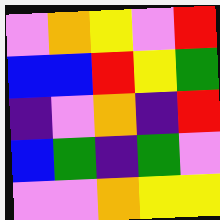[["violet", "orange", "yellow", "violet", "red"], ["blue", "blue", "red", "yellow", "green"], ["indigo", "violet", "orange", "indigo", "red"], ["blue", "green", "indigo", "green", "violet"], ["violet", "violet", "orange", "yellow", "yellow"]]